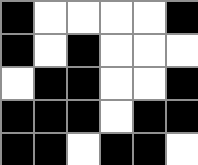[["black", "white", "white", "white", "white", "black"], ["black", "white", "black", "white", "white", "white"], ["white", "black", "black", "white", "white", "black"], ["black", "black", "black", "white", "black", "black"], ["black", "black", "white", "black", "black", "white"]]